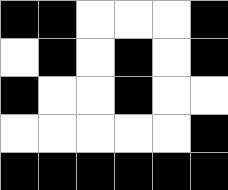[["black", "black", "white", "white", "white", "black"], ["white", "black", "white", "black", "white", "black"], ["black", "white", "white", "black", "white", "white"], ["white", "white", "white", "white", "white", "black"], ["black", "black", "black", "black", "black", "black"]]